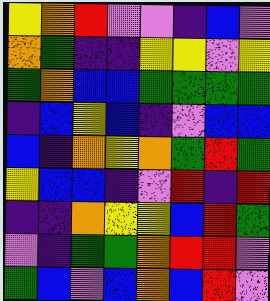[["yellow", "orange", "red", "violet", "violet", "indigo", "blue", "violet"], ["orange", "green", "indigo", "indigo", "yellow", "yellow", "violet", "yellow"], ["green", "orange", "blue", "blue", "green", "green", "green", "green"], ["indigo", "blue", "yellow", "blue", "indigo", "violet", "blue", "blue"], ["blue", "indigo", "orange", "yellow", "orange", "green", "red", "green"], ["yellow", "blue", "blue", "indigo", "violet", "red", "indigo", "red"], ["indigo", "indigo", "orange", "yellow", "yellow", "blue", "red", "green"], ["violet", "indigo", "green", "green", "orange", "red", "red", "violet"], ["green", "blue", "violet", "blue", "orange", "blue", "red", "violet"]]